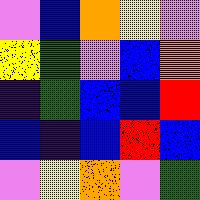[["violet", "blue", "orange", "yellow", "violet"], ["yellow", "green", "violet", "blue", "orange"], ["indigo", "green", "blue", "blue", "red"], ["blue", "indigo", "blue", "red", "blue"], ["violet", "yellow", "orange", "violet", "green"]]